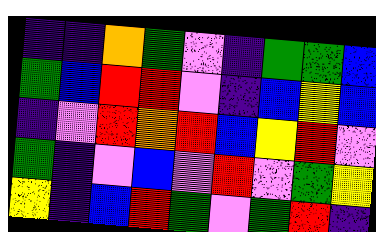[["indigo", "indigo", "orange", "green", "violet", "indigo", "green", "green", "blue"], ["green", "blue", "red", "red", "violet", "indigo", "blue", "yellow", "blue"], ["indigo", "violet", "red", "orange", "red", "blue", "yellow", "red", "violet"], ["green", "indigo", "violet", "blue", "violet", "red", "violet", "green", "yellow"], ["yellow", "indigo", "blue", "red", "green", "violet", "green", "red", "indigo"]]